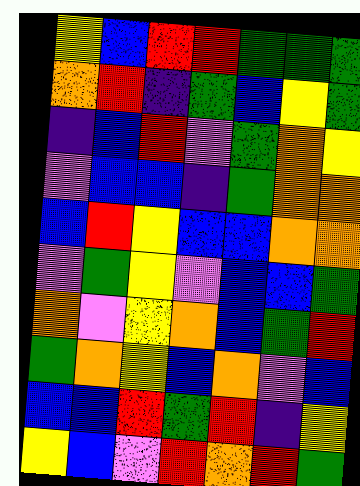[["yellow", "blue", "red", "red", "green", "green", "green"], ["orange", "red", "indigo", "green", "blue", "yellow", "green"], ["indigo", "blue", "red", "violet", "green", "orange", "yellow"], ["violet", "blue", "blue", "indigo", "green", "orange", "orange"], ["blue", "red", "yellow", "blue", "blue", "orange", "orange"], ["violet", "green", "yellow", "violet", "blue", "blue", "green"], ["orange", "violet", "yellow", "orange", "blue", "green", "red"], ["green", "orange", "yellow", "blue", "orange", "violet", "blue"], ["blue", "blue", "red", "green", "red", "indigo", "yellow"], ["yellow", "blue", "violet", "red", "orange", "red", "green"]]